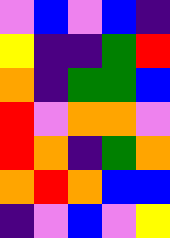[["violet", "blue", "violet", "blue", "indigo"], ["yellow", "indigo", "indigo", "green", "red"], ["orange", "indigo", "green", "green", "blue"], ["red", "violet", "orange", "orange", "violet"], ["red", "orange", "indigo", "green", "orange"], ["orange", "red", "orange", "blue", "blue"], ["indigo", "violet", "blue", "violet", "yellow"]]